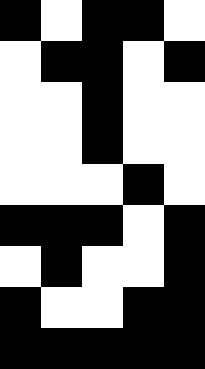[["black", "white", "black", "black", "white"], ["white", "black", "black", "white", "black"], ["white", "white", "black", "white", "white"], ["white", "white", "black", "white", "white"], ["white", "white", "white", "black", "white"], ["black", "black", "black", "white", "black"], ["white", "black", "white", "white", "black"], ["black", "white", "white", "black", "black"], ["black", "black", "black", "black", "black"]]